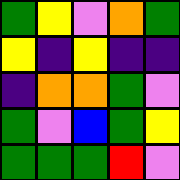[["green", "yellow", "violet", "orange", "green"], ["yellow", "indigo", "yellow", "indigo", "indigo"], ["indigo", "orange", "orange", "green", "violet"], ["green", "violet", "blue", "green", "yellow"], ["green", "green", "green", "red", "violet"]]